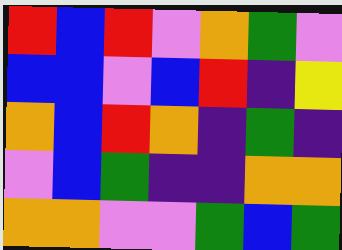[["red", "blue", "red", "violet", "orange", "green", "violet"], ["blue", "blue", "violet", "blue", "red", "indigo", "yellow"], ["orange", "blue", "red", "orange", "indigo", "green", "indigo"], ["violet", "blue", "green", "indigo", "indigo", "orange", "orange"], ["orange", "orange", "violet", "violet", "green", "blue", "green"]]